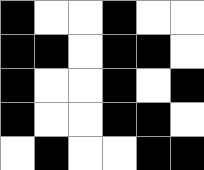[["black", "white", "white", "black", "white", "white"], ["black", "black", "white", "black", "black", "white"], ["black", "white", "white", "black", "white", "black"], ["black", "white", "white", "black", "black", "white"], ["white", "black", "white", "white", "black", "black"]]